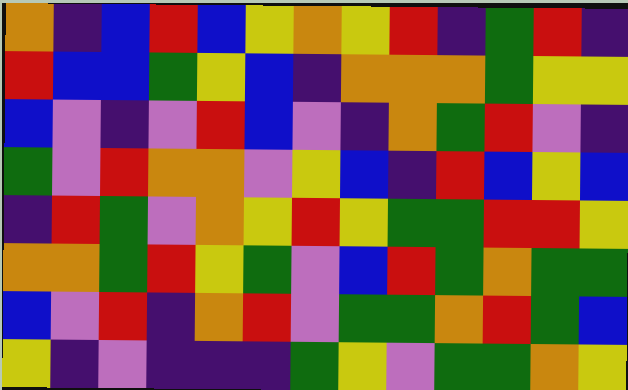[["orange", "indigo", "blue", "red", "blue", "yellow", "orange", "yellow", "red", "indigo", "green", "red", "indigo"], ["red", "blue", "blue", "green", "yellow", "blue", "indigo", "orange", "orange", "orange", "green", "yellow", "yellow"], ["blue", "violet", "indigo", "violet", "red", "blue", "violet", "indigo", "orange", "green", "red", "violet", "indigo"], ["green", "violet", "red", "orange", "orange", "violet", "yellow", "blue", "indigo", "red", "blue", "yellow", "blue"], ["indigo", "red", "green", "violet", "orange", "yellow", "red", "yellow", "green", "green", "red", "red", "yellow"], ["orange", "orange", "green", "red", "yellow", "green", "violet", "blue", "red", "green", "orange", "green", "green"], ["blue", "violet", "red", "indigo", "orange", "red", "violet", "green", "green", "orange", "red", "green", "blue"], ["yellow", "indigo", "violet", "indigo", "indigo", "indigo", "green", "yellow", "violet", "green", "green", "orange", "yellow"]]